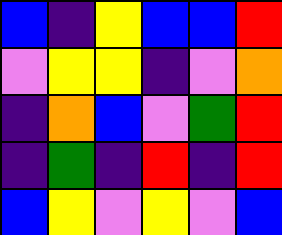[["blue", "indigo", "yellow", "blue", "blue", "red"], ["violet", "yellow", "yellow", "indigo", "violet", "orange"], ["indigo", "orange", "blue", "violet", "green", "red"], ["indigo", "green", "indigo", "red", "indigo", "red"], ["blue", "yellow", "violet", "yellow", "violet", "blue"]]